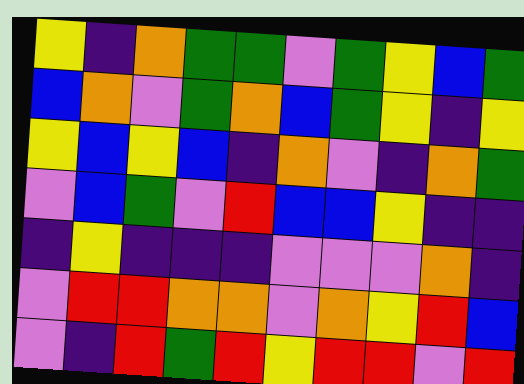[["yellow", "indigo", "orange", "green", "green", "violet", "green", "yellow", "blue", "green"], ["blue", "orange", "violet", "green", "orange", "blue", "green", "yellow", "indigo", "yellow"], ["yellow", "blue", "yellow", "blue", "indigo", "orange", "violet", "indigo", "orange", "green"], ["violet", "blue", "green", "violet", "red", "blue", "blue", "yellow", "indigo", "indigo"], ["indigo", "yellow", "indigo", "indigo", "indigo", "violet", "violet", "violet", "orange", "indigo"], ["violet", "red", "red", "orange", "orange", "violet", "orange", "yellow", "red", "blue"], ["violet", "indigo", "red", "green", "red", "yellow", "red", "red", "violet", "red"]]